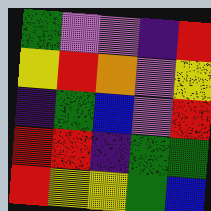[["green", "violet", "violet", "indigo", "red"], ["yellow", "red", "orange", "violet", "yellow"], ["indigo", "green", "blue", "violet", "red"], ["red", "red", "indigo", "green", "green"], ["red", "yellow", "yellow", "green", "blue"]]